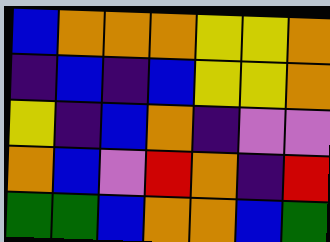[["blue", "orange", "orange", "orange", "yellow", "yellow", "orange"], ["indigo", "blue", "indigo", "blue", "yellow", "yellow", "orange"], ["yellow", "indigo", "blue", "orange", "indigo", "violet", "violet"], ["orange", "blue", "violet", "red", "orange", "indigo", "red"], ["green", "green", "blue", "orange", "orange", "blue", "green"]]